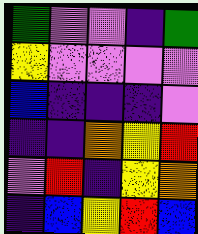[["green", "violet", "violet", "indigo", "green"], ["yellow", "violet", "violet", "violet", "violet"], ["blue", "indigo", "indigo", "indigo", "violet"], ["indigo", "indigo", "orange", "yellow", "red"], ["violet", "red", "indigo", "yellow", "orange"], ["indigo", "blue", "yellow", "red", "blue"]]